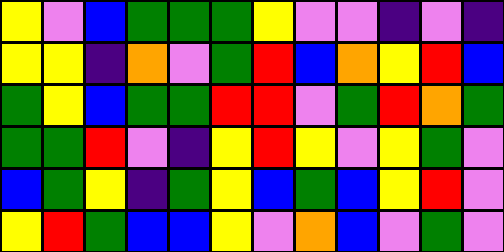[["yellow", "violet", "blue", "green", "green", "green", "yellow", "violet", "violet", "indigo", "violet", "indigo"], ["yellow", "yellow", "indigo", "orange", "violet", "green", "red", "blue", "orange", "yellow", "red", "blue"], ["green", "yellow", "blue", "green", "green", "red", "red", "violet", "green", "red", "orange", "green"], ["green", "green", "red", "violet", "indigo", "yellow", "red", "yellow", "violet", "yellow", "green", "violet"], ["blue", "green", "yellow", "indigo", "green", "yellow", "blue", "green", "blue", "yellow", "red", "violet"], ["yellow", "red", "green", "blue", "blue", "yellow", "violet", "orange", "blue", "violet", "green", "violet"]]